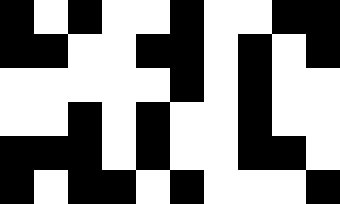[["black", "white", "black", "white", "white", "black", "white", "white", "black", "black"], ["black", "black", "white", "white", "black", "black", "white", "black", "white", "black"], ["white", "white", "white", "white", "white", "black", "white", "black", "white", "white"], ["white", "white", "black", "white", "black", "white", "white", "black", "white", "white"], ["black", "black", "black", "white", "black", "white", "white", "black", "black", "white"], ["black", "white", "black", "black", "white", "black", "white", "white", "white", "black"]]